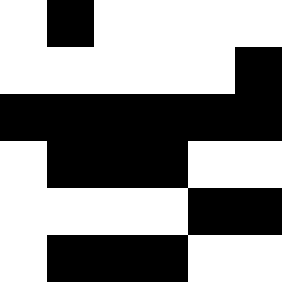[["white", "black", "white", "white", "white", "white"], ["white", "white", "white", "white", "white", "black"], ["black", "black", "black", "black", "black", "black"], ["white", "black", "black", "black", "white", "white"], ["white", "white", "white", "white", "black", "black"], ["white", "black", "black", "black", "white", "white"]]